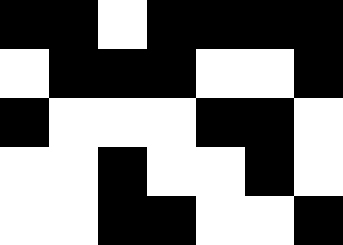[["black", "black", "white", "black", "black", "black", "black"], ["white", "black", "black", "black", "white", "white", "black"], ["black", "white", "white", "white", "black", "black", "white"], ["white", "white", "black", "white", "white", "black", "white"], ["white", "white", "black", "black", "white", "white", "black"]]